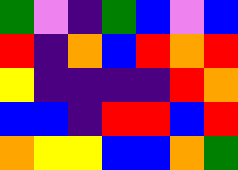[["green", "violet", "indigo", "green", "blue", "violet", "blue"], ["red", "indigo", "orange", "blue", "red", "orange", "red"], ["yellow", "indigo", "indigo", "indigo", "indigo", "red", "orange"], ["blue", "blue", "indigo", "red", "red", "blue", "red"], ["orange", "yellow", "yellow", "blue", "blue", "orange", "green"]]